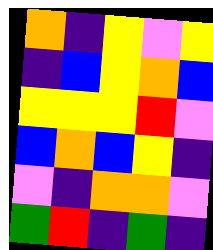[["orange", "indigo", "yellow", "violet", "yellow"], ["indigo", "blue", "yellow", "orange", "blue"], ["yellow", "yellow", "yellow", "red", "violet"], ["blue", "orange", "blue", "yellow", "indigo"], ["violet", "indigo", "orange", "orange", "violet"], ["green", "red", "indigo", "green", "indigo"]]